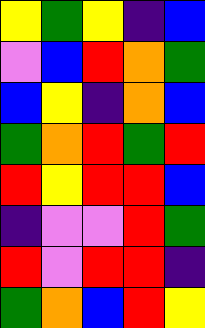[["yellow", "green", "yellow", "indigo", "blue"], ["violet", "blue", "red", "orange", "green"], ["blue", "yellow", "indigo", "orange", "blue"], ["green", "orange", "red", "green", "red"], ["red", "yellow", "red", "red", "blue"], ["indigo", "violet", "violet", "red", "green"], ["red", "violet", "red", "red", "indigo"], ["green", "orange", "blue", "red", "yellow"]]